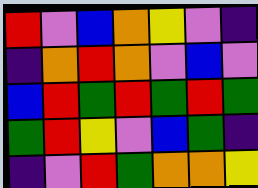[["red", "violet", "blue", "orange", "yellow", "violet", "indigo"], ["indigo", "orange", "red", "orange", "violet", "blue", "violet"], ["blue", "red", "green", "red", "green", "red", "green"], ["green", "red", "yellow", "violet", "blue", "green", "indigo"], ["indigo", "violet", "red", "green", "orange", "orange", "yellow"]]